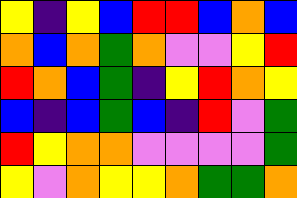[["yellow", "indigo", "yellow", "blue", "red", "red", "blue", "orange", "blue"], ["orange", "blue", "orange", "green", "orange", "violet", "violet", "yellow", "red"], ["red", "orange", "blue", "green", "indigo", "yellow", "red", "orange", "yellow"], ["blue", "indigo", "blue", "green", "blue", "indigo", "red", "violet", "green"], ["red", "yellow", "orange", "orange", "violet", "violet", "violet", "violet", "green"], ["yellow", "violet", "orange", "yellow", "yellow", "orange", "green", "green", "orange"]]